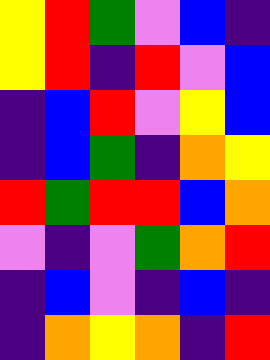[["yellow", "red", "green", "violet", "blue", "indigo"], ["yellow", "red", "indigo", "red", "violet", "blue"], ["indigo", "blue", "red", "violet", "yellow", "blue"], ["indigo", "blue", "green", "indigo", "orange", "yellow"], ["red", "green", "red", "red", "blue", "orange"], ["violet", "indigo", "violet", "green", "orange", "red"], ["indigo", "blue", "violet", "indigo", "blue", "indigo"], ["indigo", "orange", "yellow", "orange", "indigo", "red"]]